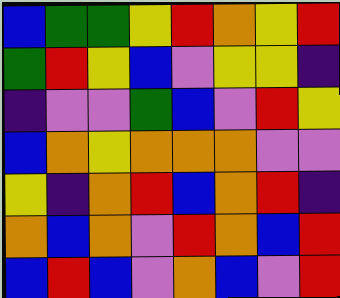[["blue", "green", "green", "yellow", "red", "orange", "yellow", "red"], ["green", "red", "yellow", "blue", "violet", "yellow", "yellow", "indigo"], ["indigo", "violet", "violet", "green", "blue", "violet", "red", "yellow"], ["blue", "orange", "yellow", "orange", "orange", "orange", "violet", "violet"], ["yellow", "indigo", "orange", "red", "blue", "orange", "red", "indigo"], ["orange", "blue", "orange", "violet", "red", "orange", "blue", "red"], ["blue", "red", "blue", "violet", "orange", "blue", "violet", "red"]]